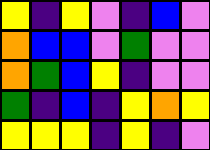[["yellow", "indigo", "yellow", "violet", "indigo", "blue", "violet"], ["orange", "blue", "blue", "violet", "green", "violet", "violet"], ["orange", "green", "blue", "yellow", "indigo", "violet", "violet"], ["green", "indigo", "blue", "indigo", "yellow", "orange", "yellow"], ["yellow", "yellow", "yellow", "indigo", "yellow", "indigo", "violet"]]